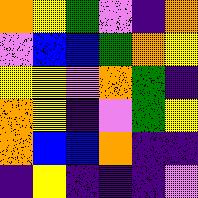[["orange", "yellow", "green", "violet", "indigo", "orange"], ["violet", "blue", "blue", "green", "orange", "yellow"], ["yellow", "yellow", "violet", "orange", "green", "indigo"], ["orange", "yellow", "indigo", "violet", "green", "yellow"], ["orange", "blue", "blue", "orange", "indigo", "indigo"], ["indigo", "yellow", "indigo", "indigo", "indigo", "violet"]]